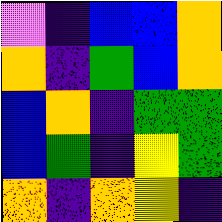[["violet", "indigo", "blue", "blue", "orange"], ["orange", "indigo", "green", "blue", "orange"], ["blue", "orange", "indigo", "green", "green"], ["blue", "green", "indigo", "yellow", "green"], ["orange", "indigo", "orange", "yellow", "indigo"]]